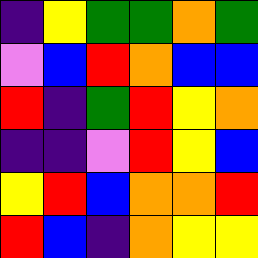[["indigo", "yellow", "green", "green", "orange", "green"], ["violet", "blue", "red", "orange", "blue", "blue"], ["red", "indigo", "green", "red", "yellow", "orange"], ["indigo", "indigo", "violet", "red", "yellow", "blue"], ["yellow", "red", "blue", "orange", "orange", "red"], ["red", "blue", "indigo", "orange", "yellow", "yellow"]]